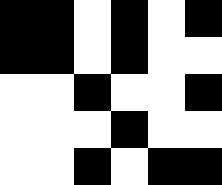[["black", "black", "white", "black", "white", "black"], ["black", "black", "white", "black", "white", "white"], ["white", "white", "black", "white", "white", "black"], ["white", "white", "white", "black", "white", "white"], ["white", "white", "black", "white", "black", "black"]]